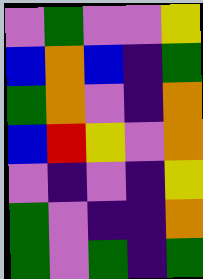[["violet", "green", "violet", "violet", "yellow"], ["blue", "orange", "blue", "indigo", "green"], ["green", "orange", "violet", "indigo", "orange"], ["blue", "red", "yellow", "violet", "orange"], ["violet", "indigo", "violet", "indigo", "yellow"], ["green", "violet", "indigo", "indigo", "orange"], ["green", "violet", "green", "indigo", "green"]]